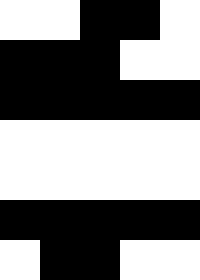[["white", "white", "black", "black", "white"], ["black", "black", "black", "white", "white"], ["black", "black", "black", "black", "black"], ["white", "white", "white", "white", "white"], ["white", "white", "white", "white", "white"], ["black", "black", "black", "black", "black"], ["white", "black", "black", "white", "white"]]